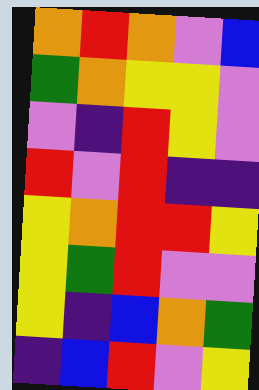[["orange", "red", "orange", "violet", "blue"], ["green", "orange", "yellow", "yellow", "violet"], ["violet", "indigo", "red", "yellow", "violet"], ["red", "violet", "red", "indigo", "indigo"], ["yellow", "orange", "red", "red", "yellow"], ["yellow", "green", "red", "violet", "violet"], ["yellow", "indigo", "blue", "orange", "green"], ["indigo", "blue", "red", "violet", "yellow"]]